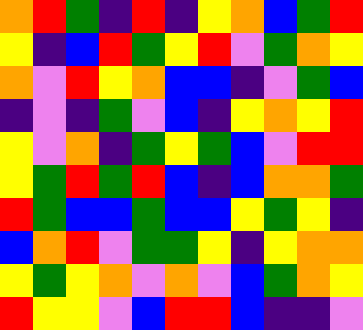[["orange", "red", "green", "indigo", "red", "indigo", "yellow", "orange", "blue", "green", "red"], ["yellow", "indigo", "blue", "red", "green", "yellow", "red", "violet", "green", "orange", "yellow"], ["orange", "violet", "red", "yellow", "orange", "blue", "blue", "indigo", "violet", "green", "blue"], ["indigo", "violet", "indigo", "green", "violet", "blue", "indigo", "yellow", "orange", "yellow", "red"], ["yellow", "violet", "orange", "indigo", "green", "yellow", "green", "blue", "violet", "red", "red"], ["yellow", "green", "red", "green", "red", "blue", "indigo", "blue", "orange", "orange", "green"], ["red", "green", "blue", "blue", "green", "blue", "blue", "yellow", "green", "yellow", "indigo"], ["blue", "orange", "red", "violet", "green", "green", "yellow", "indigo", "yellow", "orange", "orange"], ["yellow", "green", "yellow", "orange", "violet", "orange", "violet", "blue", "green", "orange", "yellow"], ["red", "yellow", "yellow", "violet", "blue", "red", "red", "blue", "indigo", "indigo", "violet"]]